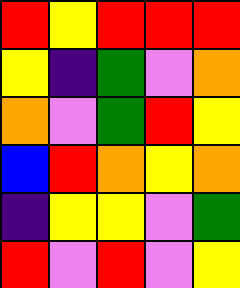[["red", "yellow", "red", "red", "red"], ["yellow", "indigo", "green", "violet", "orange"], ["orange", "violet", "green", "red", "yellow"], ["blue", "red", "orange", "yellow", "orange"], ["indigo", "yellow", "yellow", "violet", "green"], ["red", "violet", "red", "violet", "yellow"]]